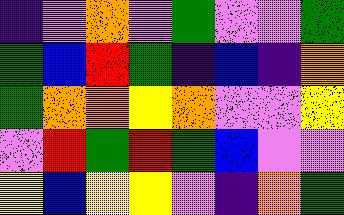[["indigo", "violet", "orange", "violet", "green", "violet", "violet", "green"], ["green", "blue", "red", "green", "indigo", "blue", "indigo", "orange"], ["green", "orange", "orange", "yellow", "orange", "violet", "violet", "yellow"], ["violet", "red", "green", "red", "green", "blue", "violet", "violet"], ["yellow", "blue", "yellow", "yellow", "violet", "indigo", "orange", "green"]]